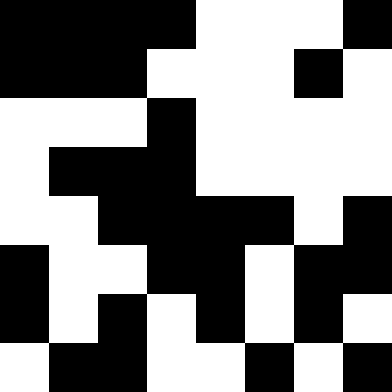[["black", "black", "black", "black", "white", "white", "white", "black"], ["black", "black", "black", "white", "white", "white", "black", "white"], ["white", "white", "white", "black", "white", "white", "white", "white"], ["white", "black", "black", "black", "white", "white", "white", "white"], ["white", "white", "black", "black", "black", "black", "white", "black"], ["black", "white", "white", "black", "black", "white", "black", "black"], ["black", "white", "black", "white", "black", "white", "black", "white"], ["white", "black", "black", "white", "white", "black", "white", "black"]]